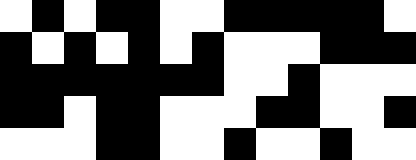[["white", "black", "white", "black", "black", "white", "white", "black", "black", "black", "black", "black", "white"], ["black", "white", "black", "white", "black", "white", "black", "white", "white", "white", "black", "black", "black"], ["black", "black", "black", "black", "black", "black", "black", "white", "white", "black", "white", "white", "white"], ["black", "black", "white", "black", "black", "white", "white", "white", "black", "black", "white", "white", "black"], ["white", "white", "white", "black", "black", "white", "white", "black", "white", "white", "black", "white", "white"]]